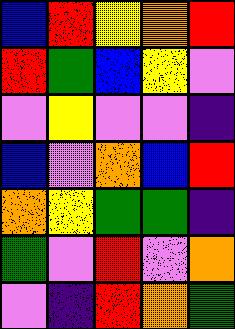[["blue", "red", "yellow", "orange", "red"], ["red", "green", "blue", "yellow", "violet"], ["violet", "yellow", "violet", "violet", "indigo"], ["blue", "violet", "orange", "blue", "red"], ["orange", "yellow", "green", "green", "indigo"], ["green", "violet", "red", "violet", "orange"], ["violet", "indigo", "red", "orange", "green"]]